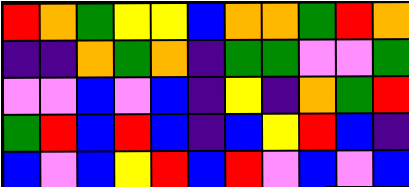[["red", "orange", "green", "yellow", "yellow", "blue", "orange", "orange", "green", "red", "orange"], ["indigo", "indigo", "orange", "green", "orange", "indigo", "green", "green", "violet", "violet", "green"], ["violet", "violet", "blue", "violet", "blue", "indigo", "yellow", "indigo", "orange", "green", "red"], ["green", "red", "blue", "red", "blue", "indigo", "blue", "yellow", "red", "blue", "indigo"], ["blue", "violet", "blue", "yellow", "red", "blue", "red", "violet", "blue", "violet", "blue"]]